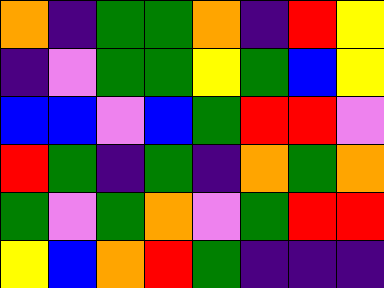[["orange", "indigo", "green", "green", "orange", "indigo", "red", "yellow"], ["indigo", "violet", "green", "green", "yellow", "green", "blue", "yellow"], ["blue", "blue", "violet", "blue", "green", "red", "red", "violet"], ["red", "green", "indigo", "green", "indigo", "orange", "green", "orange"], ["green", "violet", "green", "orange", "violet", "green", "red", "red"], ["yellow", "blue", "orange", "red", "green", "indigo", "indigo", "indigo"]]